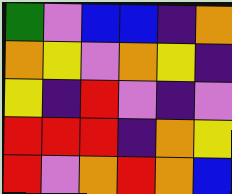[["green", "violet", "blue", "blue", "indigo", "orange"], ["orange", "yellow", "violet", "orange", "yellow", "indigo"], ["yellow", "indigo", "red", "violet", "indigo", "violet"], ["red", "red", "red", "indigo", "orange", "yellow"], ["red", "violet", "orange", "red", "orange", "blue"]]